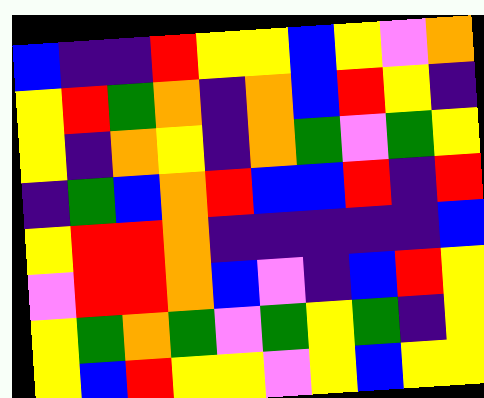[["blue", "indigo", "indigo", "red", "yellow", "yellow", "blue", "yellow", "violet", "orange"], ["yellow", "red", "green", "orange", "indigo", "orange", "blue", "red", "yellow", "indigo"], ["yellow", "indigo", "orange", "yellow", "indigo", "orange", "green", "violet", "green", "yellow"], ["indigo", "green", "blue", "orange", "red", "blue", "blue", "red", "indigo", "red"], ["yellow", "red", "red", "orange", "indigo", "indigo", "indigo", "indigo", "indigo", "blue"], ["violet", "red", "red", "orange", "blue", "violet", "indigo", "blue", "red", "yellow"], ["yellow", "green", "orange", "green", "violet", "green", "yellow", "green", "indigo", "yellow"], ["yellow", "blue", "red", "yellow", "yellow", "violet", "yellow", "blue", "yellow", "yellow"]]